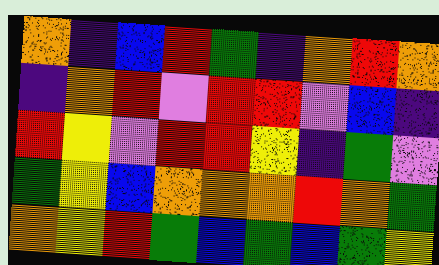[["orange", "indigo", "blue", "red", "green", "indigo", "orange", "red", "orange"], ["indigo", "orange", "red", "violet", "red", "red", "violet", "blue", "indigo"], ["red", "yellow", "violet", "red", "red", "yellow", "indigo", "green", "violet"], ["green", "yellow", "blue", "orange", "orange", "orange", "red", "orange", "green"], ["orange", "yellow", "red", "green", "blue", "green", "blue", "green", "yellow"]]